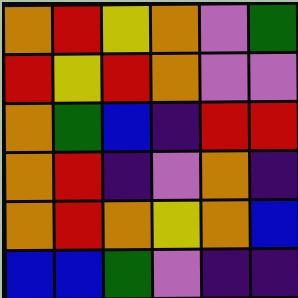[["orange", "red", "yellow", "orange", "violet", "green"], ["red", "yellow", "red", "orange", "violet", "violet"], ["orange", "green", "blue", "indigo", "red", "red"], ["orange", "red", "indigo", "violet", "orange", "indigo"], ["orange", "red", "orange", "yellow", "orange", "blue"], ["blue", "blue", "green", "violet", "indigo", "indigo"]]